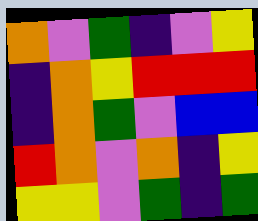[["orange", "violet", "green", "indigo", "violet", "yellow"], ["indigo", "orange", "yellow", "red", "red", "red"], ["indigo", "orange", "green", "violet", "blue", "blue"], ["red", "orange", "violet", "orange", "indigo", "yellow"], ["yellow", "yellow", "violet", "green", "indigo", "green"]]